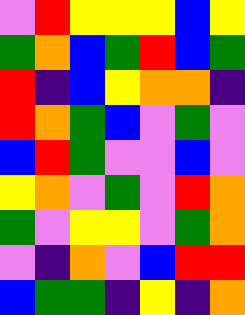[["violet", "red", "yellow", "yellow", "yellow", "blue", "yellow"], ["green", "orange", "blue", "green", "red", "blue", "green"], ["red", "indigo", "blue", "yellow", "orange", "orange", "indigo"], ["red", "orange", "green", "blue", "violet", "green", "violet"], ["blue", "red", "green", "violet", "violet", "blue", "violet"], ["yellow", "orange", "violet", "green", "violet", "red", "orange"], ["green", "violet", "yellow", "yellow", "violet", "green", "orange"], ["violet", "indigo", "orange", "violet", "blue", "red", "red"], ["blue", "green", "green", "indigo", "yellow", "indigo", "orange"]]